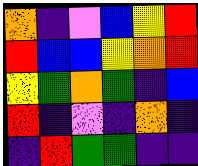[["orange", "indigo", "violet", "blue", "yellow", "red"], ["red", "blue", "blue", "yellow", "orange", "red"], ["yellow", "green", "orange", "green", "indigo", "blue"], ["red", "indigo", "violet", "indigo", "orange", "indigo"], ["indigo", "red", "green", "green", "indigo", "indigo"]]